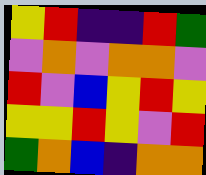[["yellow", "red", "indigo", "indigo", "red", "green"], ["violet", "orange", "violet", "orange", "orange", "violet"], ["red", "violet", "blue", "yellow", "red", "yellow"], ["yellow", "yellow", "red", "yellow", "violet", "red"], ["green", "orange", "blue", "indigo", "orange", "orange"]]